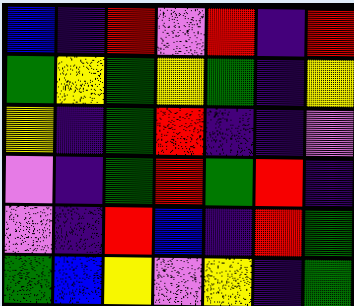[["blue", "indigo", "red", "violet", "red", "indigo", "red"], ["green", "yellow", "green", "yellow", "green", "indigo", "yellow"], ["yellow", "indigo", "green", "red", "indigo", "indigo", "violet"], ["violet", "indigo", "green", "red", "green", "red", "indigo"], ["violet", "indigo", "red", "blue", "indigo", "red", "green"], ["green", "blue", "yellow", "violet", "yellow", "indigo", "green"]]